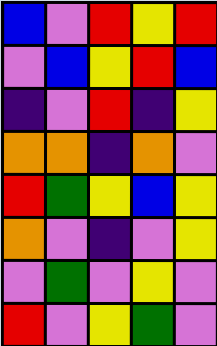[["blue", "violet", "red", "yellow", "red"], ["violet", "blue", "yellow", "red", "blue"], ["indigo", "violet", "red", "indigo", "yellow"], ["orange", "orange", "indigo", "orange", "violet"], ["red", "green", "yellow", "blue", "yellow"], ["orange", "violet", "indigo", "violet", "yellow"], ["violet", "green", "violet", "yellow", "violet"], ["red", "violet", "yellow", "green", "violet"]]